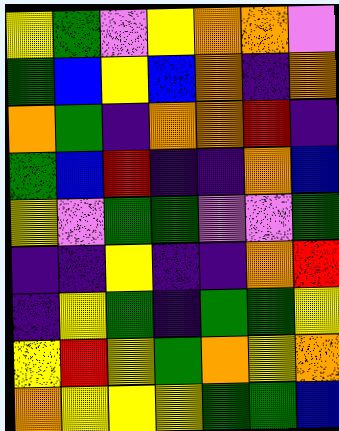[["yellow", "green", "violet", "yellow", "orange", "orange", "violet"], ["green", "blue", "yellow", "blue", "orange", "indigo", "orange"], ["orange", "green", "indigo", "orange", "orange", "red", "indigo"], ["green", "blue", "red", "indigo", "indigo", "orange", "blue"], ["yellow", "violet", "green", "green", "violet", "violet", "green"], ["indigo", "indigo", "yellow", "indigo", "indigo", "orange", "red"], ["indigo", "yellow", "green", "indigo", "green", "green", "yellow"], ["yellow", "red", "yellow", "green", "orange", "yellow", "orange"], ["orange", "yellow", "yellow", "yellow", "green", "green", "blue"]]